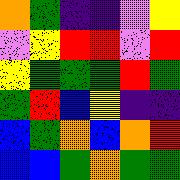[["orange", "green", "indigo", "indigo", "violet", "yellow"], ["violet", "yellow", "red", "red", "violet", "red"], ["yellow", "green", "green", "green", "red", "green"], ["green", "red", "blue", "yellow", "indigo", "indigo"], ["blue", "green", "orange", "blue", "orange", "red"], ["blue", "blue", "green", "orange", "green", "green"]]